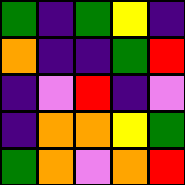[["green", "indigo", "green", "yellow", "indigo"], ["orange", "indigo", "indigo", "green", "red"], ["indigo", "violet", "red", "indigo", "violet"], ["indigo", "orange", "orange", "yellow", "green"], ["green", "orange", "violet", "orange", "red"]]